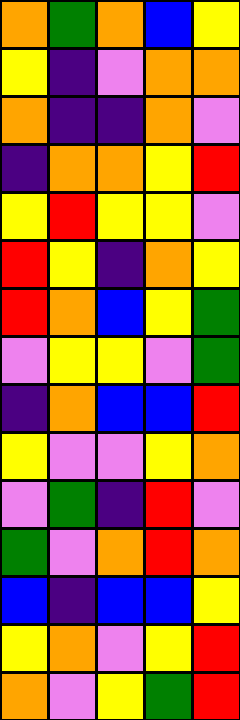[["orange", "green", "orange", "blue", "yellow"], ["yellow", "indigo", "violet", "orange", "orange"], ["orange", "indigo", "indigo", "orange", "violet"], ["indigo", "orange", "orange", "yellow", "red"], ["yellow", "red", "yellow", "yellow", "violet"], ["red", "yellow", "indigo", "orange", "yellow"], ["red", "orange", "blue", "yellow", "green"], ["violet", "yellow", "yellow", "violet", "green"], ["indigo", "orange", "blue", "blue", "red"], ["yellow", "violet", "violet", "yellow", "orange"], ["violet", "green", "indigo", "red", "violet"], ["green", "violet", "orange", "red", "orange"], ["blue", "indigo", "blue", "blue", "yellow"], ["yellow", "orange", "violet", "yellow", "red"], ["orange", "violet", "yellow", "green", "red"]]